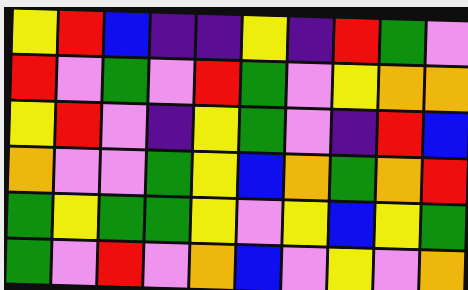[["yellow", "red", "blue", "indigo", "indigo", "yellow", "indigo", "red", "green", "violet"], ["red", "violet", "green", "violet", "red", "green", "violet", "yellow", "orange", "orange"], ["yellow", "red", "violet", "indigo", "yellow", "green", "violet", "indigo", "red", "blue"], ["orange", "violet", "violet", "green", "yellow", "blue", "orange", "green", "orange", "red"], ["green", "yellow", "green", "green", "yellow", "violet", "yellow", "blue", "yellow", "green"], ["green", "violet", "red", "violet", "orange", "blue", "violet", "yellow", "violet", "orange"]]